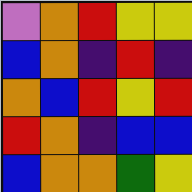[["violet", "orange", "red", "yellow", "yellow"], ["blue", "orange", "indigo", "red", "indigo"], ["orange", "blue", "red", "yellow", "red"], ["red", "orange", "indigo", "blue", "blue"], ["blue", "orange", "orange", "green", "yellow"]]